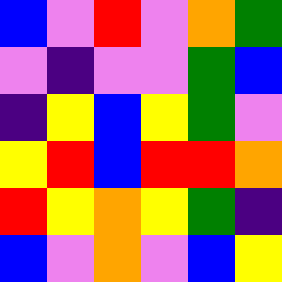[["blue", "violet", "red", "violet", "orange", "green"], ["violet", "indigo", "violet", "violet", "green", "blue"], ["indigo", "yellow", "blue", "yellow", "green", "violet"], ["yellow", "red", "blue", "red", "red", "orange"], ["red", "yellow", "orange", "yellow", "green", "indigo"], ["blue", "violet", "orange", "violet", "blue", "yellow"]]